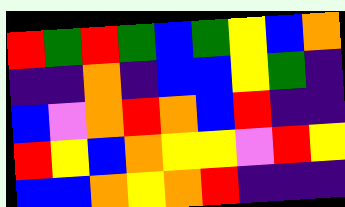[["red", "green", "red", "green", "blue", "green", "yellow", "blue", "orange"], ["indigo", "indigo", "orange", "indigo", "blue", "blue", "yellow", "green", "indigo"], ["blue", "violet", "orange", "red", "orange", "blue", "red", "indigo", "indigo"], ["red", "yellow", "blue", "orange", "yellow", "yellow", "violet", "red", "yellow"], ["blue", "blue", "orange", "yellow", "orange", "red", "indigo", "indigo", "indigo"]]